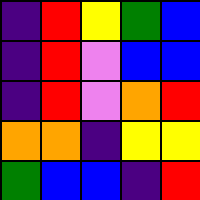[["indigo", "red", "yellow", "green", "blue"], ["indigo", "red", "violet", "blue", "blue"], ["indigo", "red", "violet", "orange", "red"], ["orange", "orange", "indigo", "yellow", "yellow"], ["green", "blue", "blue", "indigo", "red"]]